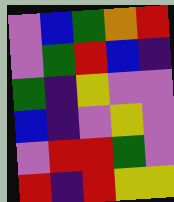[["violet", "blue", "green", "orange", "red"], ["violet", "green", "red", "blue", "indigo"], ["green", "indigo", "yellow", "violet", "violet"], ["blue", "indigo", "violet", "yellow", "violet"], ["violet", "red", "red", "green", "violet"], ["red", "indigo", "red", "yellow", "yellow"]]